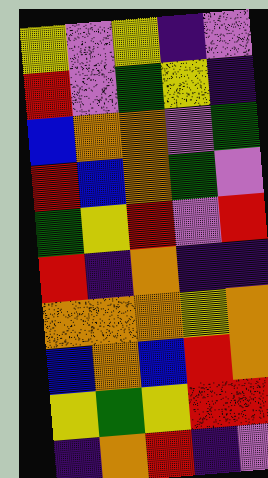[["yellow", "violet", "yellow", "indigo", "violet"], ["red", "violet", "green", "yellow", "indigo"], ["blue", "orange", "orange", "violet", "green"], ["red", "blue", "orange", "green", "violet"], ["green", "yellow", "red", "violet", "red"], ["red", "indigo", "orange", "indigo", "indigo"], ["orange", "orange", "orange", "yellow", "orange"], ["blue", "orange", "blue", "red", "orange"], ["yellow", "green", "yellow", "red", "red"], ["indigo", "orange", "red", "indigo", "violet"]]